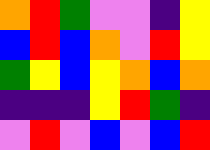[["orange", "red", "green", "violet", "violet", "indigo", "yellow"], ["blue", "red", "blue", "orange", "violet", "red", "yellow"], ["green", "yellow", "blue", "yellow", "orange", "blue", "orange"], ["indigo", "indigo", "indigo", "yellow", "red", "green", "indigo"], ["violet", "red", "violet", "blue", "violet", "blue", "red"]]